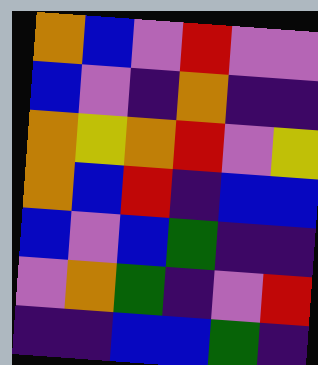[["orange", "blue", "violet", "red", "violet", "violet"], ["blue", "violet", "indigo", "orange", "indigo", "indigo"], ["orange", "yellow", "orange", "red", "violet", "yellow"], ["orange", "blue", "red", "indigo", "blue", "blue"], ["blue", "violet", "blue", "green", "indigo", "indigo"], ["violet", "orange", "green", "indigo", "violet", "red"], ["indigo", "indigo", "blue", "blue", "green", "indigo"]]